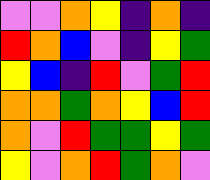[["violet", "violet", "orange", "yellow", "indigo", "orange", "indigo"], ["red", "orange", "blue", "violet", "indigo", "yellow", "green"], ["yellow", "blue", "indigo", "red", "violet", "green", "red"], ["orange", "orange", "green", "orange", "yellow", "blue", "red"], ["orange", "violet", "red", "green", "green", "yellow", "green"], ["yellow", "violet", "orange", "red", "green", "orange", "violet"]]